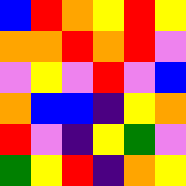[["blue", "red", "orange", "yellow", "red", "yellow"], ["orange", "orange", "red", "orange", "red", "violet"], ["violet", "yellow", "violet", "red", "violet", "blue"], ["orange", "blue", "blue", "indigo", "yellow", "orange"], ["red", "violet", "indigo", "yellow", "green", "violet"], ["green", "yellow", "red", "indigo", "orange", "yellow"]]